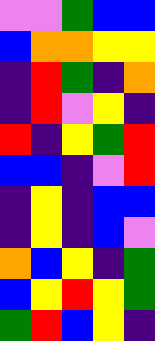[["violet", "violet", "green", "blue", "blue"], ["blue", "orange", "orange", "yellow", "yellow"], ["indigo", "red", "green", "indigo", "orange"], ["indigo", "red", "violet", "yellow", "indigo"], ["red", "indigo", "yellow", "green", "red"], ["blue", "blue", "indigo", "violet", "red"], ["indigo", "yellow", "indigo", "blue", "blue"], ["indigo", "yellow", "indigo", "blue", "violet"], ["orange", "blue", "yellow", "indigo", "green"], ["blue", "yellow", "red", "yellow", "green"], ["green", "red", "blue", "yellow", "indigo"]]